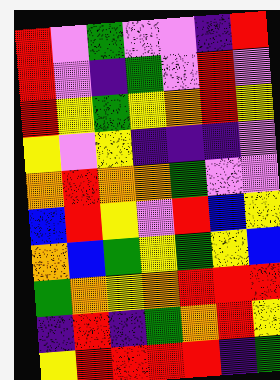[["red", "violet", "green", "violet", "violet", "indigo", "red"], ["red", "violet", "indigo", "green", "violet", "red", "violet"], ["red", "yellow", "green", "yellow", "orange", "red", "yellow"], ["yellow", "violet", "yellow", "indigo", "indigo", "indigo", "violet"], ["orange", "red", "orange", "orange", "green", "violet", "violet"], ["blue", "red", "yellow", "violet", "red", "blue", "yellow"], ["orange", "blue", "green", "yellow", "green", "yellow", "blue"], ["green", "orange", "yellow", "orange", "red", "red", "red"], ["indigo", "red", "indigo", "green", "orange", "red", "yellow"], ["yellow", "red", "red", "red", "red", "indigo", "green"]]